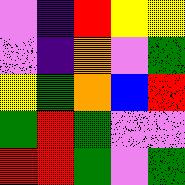[["violet", "indigo", "red", "yellow", "yellow"], ["violet", "indigo", "orange", "violet", "green"], ["yellow", "green", "orange", "blue", "red"], ["green", "red", "green", "violet", "violet"], ["red", "red", "green", "violet", "green"]]